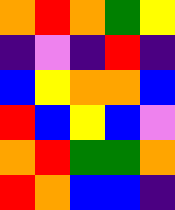[["orange", "red", "orange", "green", "yellow"], ["indigo", "violet", "indigo", "red", "indigo"], ["blue", "yellow", "orange", "orange", "blue"], ["red", "blue", "yellow", "blue", "violet"], ["orange", "red", "green", "green", "orange"], ["red", "orange", "blue", "blue", "indigo"]]